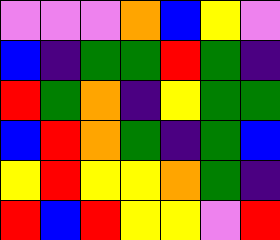[["violet", "violet", "violet", "orange", "blue", "yellow", "violet"], ["blue", "indigo", "green", "green", "red", "green", "indigo"], ["red", "green", "orange", "indigo", "yellow", "green", "green"], ["blue", "red", "orange", "green", "indigo", "green", "blue"], ["yellow", "red", "yellow", "yellow", "orange", "green", "indigo"], ["red", "blue", "red", "yellow", "yellow", "violet", "red"]]